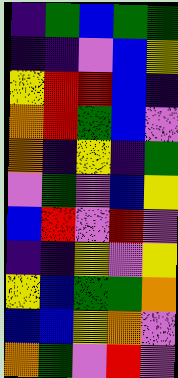[["indigo", "green", "blue", "green", "green"], ["indigo", "indigo", "violet", "blue", "yellow"], ["yellow", "red", "red", "blue", "indigo"], ["orange", "red", "green", "blue", "violet"], ["orange", "indigo", "yellow", "indigo", "green"], ["violet", "green", "violet", "blue", "yellow"], ["blue", "red", "violet", "red", "violet"], ["indigo", "indigo", "yellow", "violet", "yellow"], ["yellow", "blue", "green", "green", "orange"], ["blue", "blue", "yellow", "orange", "violet"], ["orange", "green", "violet", "red", "violet"]]